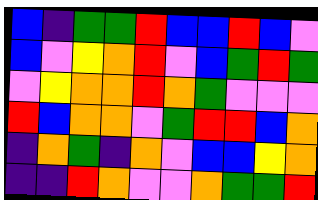[["blue", "indigo", "green", "green", "red", "blue", "blue", "red", "blue", "violet"], ["blue", "violet", "yellow", "orange", "red", "violet", "blue", "green", "red", "green"], ["violet", "yellow", "orange", "orange", "red", "orange", "green", "violet", "violet", "violet"], ["red", "blue", "orange", "orange", "violet", "green", "red", "red", "blue", "orange"], ["indigo", "orange", "green", "indigo", "orange", "violet", "blue", "blue", "yellow", "orange"], ["indigo", "indigo", "red", "orange", "violet", "violet", "orange", "green", "green", "red"]]